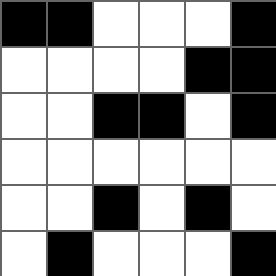[["black", "black", "white", "white", "white", "black"], ["white", "white", "white", "white", "black", "black"], ["white", "white", "black", "black", "white", "black"], ["white", "white", "white", "white", "white", "white"], ["white", "white", "black", "white", "black", "white"], ["white", "black", "white", "white", "white", "black"]]